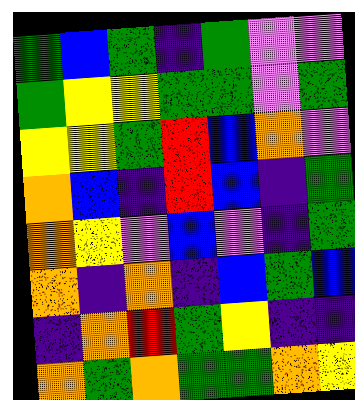[["green", "blue", "green", "indigo", "green", "violet", "violet"], ["green", "yellow", "yellow", "green", "green", "violet", "green"], ["yellow", "yellow", "green", "red", "blue", "orange", "violet"], ["orange", "blue", "indigo", "red", "blue", "indigo", "green"], ["orange", "yellow", "violet", "blue", "violet", "indigo", "green"], ["orange", "indigo", "orange", "indigo", "blue", "green", "blue"], ["indigo", "orange", "red", "green", "yellow", "indigo", "indigo"], ["orange", "green", "orange", "green", "green", "orange", "yellow"]]